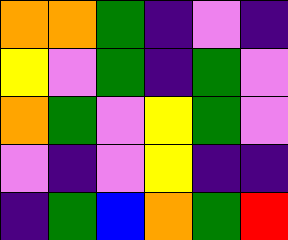[["orange", "orange", "green", "indigo", "violet", "indigo"], ["yellow", "violet", "green", "indigo", "green", "violet"], ["orange", "green", "violet", "yellow", "green", "violet"], ["violet", "indigo", "violet", "yellow", "indigo", "indigo"], ["indigo", "green", "blue", "orange", "green", "red"]]